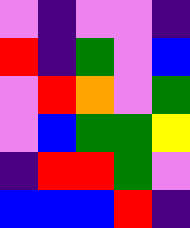[["violet", "indigo", "violet", "violet", "indigo"], ["red", "indigo", "green", "violet", "blue"], ["violet", "red", "orange", "violet", "green"], ["violet", "blue", "green", "green", "yellow"], ["indigo", "red", "red", "green", "violet"], ["blue", "blue", "blue", "red", "indigo"]]